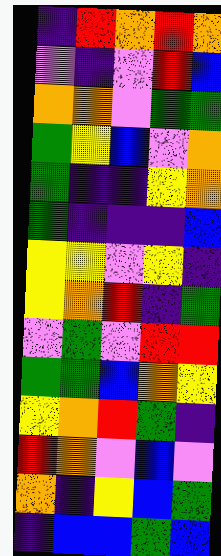[["indigo", "red", "orange", "red", "orange"], ["violet", "indigo", "violet", "red", "blue"], ["orange", "orange", "violet", "green", "green"], ["green", "yellow", "blue", "violet", "orange"], ["green", "indigo", "indigo", "yellow", "orange"], ["green", "indigo", "indigo", "indigo", "blue"], ["yellow", "yellow", "violet", "yellow", "indigo"], ["yellow", "orange", "red", "indigo", "green"], ["violet", "green", "violet", "red", "red"], ["green", "green", "blue", "orange", "yellow"], ["yellow", "orange", "red", "green", "indigo"], ["red", "orange", "violet", "blue", "violet"], ["orange", "indigo", "yellow", "blue", "green"], ["indigo", "blue", "blue", "green", "blue"]]